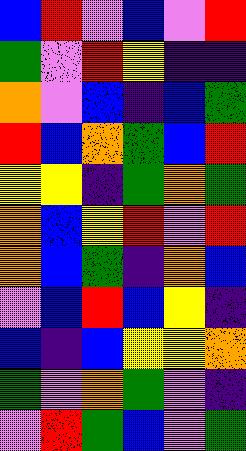[["blue", "red", "violet", "blue", "violet", "red"], ["green", "violet", "red", "yellow", "indigo", "indigo"], ["orange", "violet", "blue", "indigo", "blue", "green"], ["red", "blue", "orange", "green", "blue", "red"], ["yellow", "yellow", "indigo", "green", "orange", "green"], ["orange", "blue", "yellow", "red", "violet", "red"], ["orange", "blue", "green", "indigo", "orange", "blue"], ["violet", "blue", "red", "blue", "yellow", "indigo"], ["blue", "indigo", "blue", "yellow", "yellow", "orange"], ["green", "violet", "orange", "green", "violet", "indigo"], ["violet", "red", "green", "blue", "violet", "green"]]